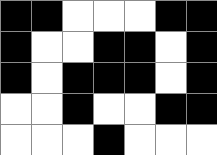[["black", "black", "white", "white", "white", "black", "black"], ["black", "white", "white", "black", "black", "white", "black"], ["black", "white", "black", "black", "black", "white", "black"], ["white", "white", "black", "white", "white", "black", "black"], ["white", "white", "white", "black", "white", "white", "white"]]